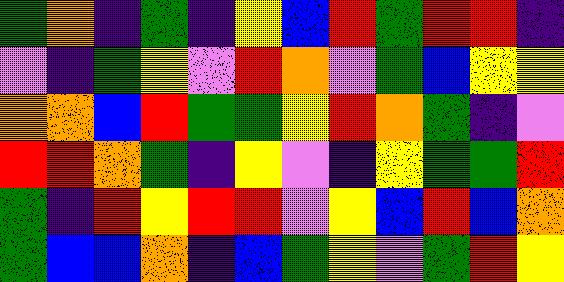[["green", "orange", "indigo", "green", "indigo", "yellow", "blue", "red", "green", "red", "red", "indigo"], ["violet", "indigo", "green", "yellow", "violet", "red", "orange", "violet", "green", "blue", "yellow", "yellow"], ["orange", "orange", "blue", "red", "green", "green", "yellow", "red", "orange", "green", "indigo", "violet"], ["red", "red", "orange", "green", "indigo", "yellow", "violet", "indigo", "yellow", "green", "green", "red"], ["green", "indigo", "red", "yellow", "red", "red", "violet", "yellow", "blue", "red", "blue", "orange"], ["green", "blue", "blue", "orange", "indigo", "blue", "green", "yellow", "violet", "green", "red", "yellow"]]